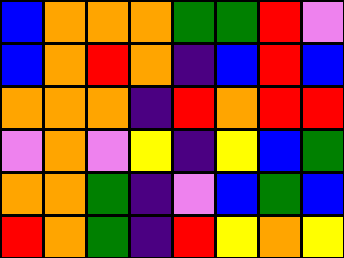[["blue", "orange", "orange", "orange", "green", "green", "red", "violet"], ["blue", "orange", "red", "orange", "indigo", "blue", "red", "blue"], ["orange", "orange", "orange", "indigo", "red", "orange", "red", "red"], ["violet", "orange", "violet", "yellow", "indigo", "yellow", "blue", "green"], ["orange", "orange", "green", "indigo", "violet", "blue", "green", "blue"], ["red", "orange", "green", "indigo", "red", "yellow", "orange", "yellow"]]